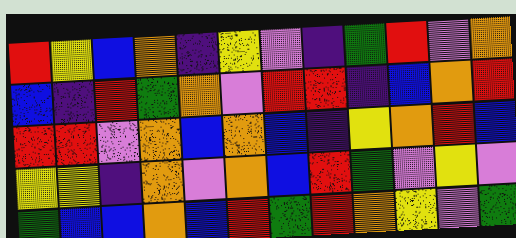[["red", "yellow", "blue", "orange", "indigo", "yellow", "violet", "indigo", "green", "red", "violet", "orange"], ["blue", "indigo", "red", "green", "orange", "violet", "red", "red", "indigo", "blue", "orange", "red"], ["red", "red", "violet", "orange", "blue", "orange", "blue", "indigo", "yellow", "orange", "red", "blue"], ["yellow", "yellow", "indigo", "orange", "violet", "orange", "blue", "red", "green", "violet", "yellow", "violet"], ["green", "blue", "blue", "orange", "blue", "red", "green", "red", "orange", "yellow", "violet", "green"]]